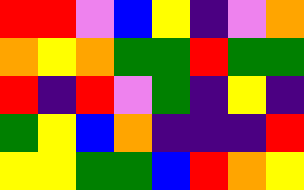[["red", "red", "violet", "blue", "yellow", "indigo", "violet", "orange"], ["orange", "yellow", "orange", "green", "green", "red", "green", "green"], ["red", "indigo", "red", "violet", "green", "indigo", "yellow", "indigo"], ["green", "yellow", "blue", "orange", "indigo", "indigo", "indigo", "red"], ["yellow", "yellow", "green", "green", "blue", "red", "orange", "yellow"]]